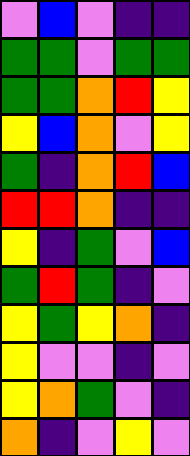[["violet", "blue", "violet", "indigo", "indigo"], ["green", "green", "violet", "green", "green"], ["green", "green", "orange", "red", "yellow"], ["yellow", "blue", "orange", "violet", "yellow"], ["green", "indigo", "orange", "red", "blue"], ["red", "red", "orange", "indigo", "indigo"], ["yellow", "indigo", "green", "violet", "blue"], ["green", "red", "green", "indigo", "violet"], ["yellow", "green", "yellow", "orange", "indigo"], ["yellow", "violet", "violet", "indigo", "violet"], ["yellow", "orange", "green", "violet", "indigo"], ["orange", "indigo", "violet", "yellow", "violet"]]